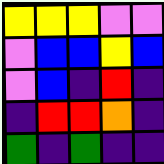[["yellow", "yellow", "yellow", "violet", "violet"], ["violet", "blue", "blue", "yellow", "blue"], ["violet", "blue", "indigo", "red", "indigo"], ["indigo", "red", "red", "orange", "indigo"], ["green", "indigo", "green", "indigo", "indigo"]]